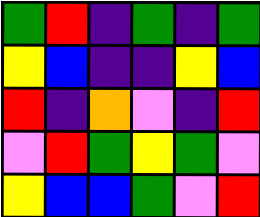[["green", "red", "indigo", "green", "indigo", "green"], ["yellow", "blue", "indigo", "indigo", "yellow", "blue"], ["red", "indigo", "orange", "violet", "indigo", "red"], ["violet", "red", "green", "yellow", "green", "violet"], ["yellow", "blue", "blue", "green", "violet", "red"]]